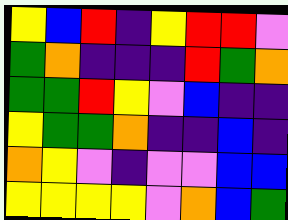[["yellow", "blue", "red", "indigo", "yellow", "red", "red", "violet"], ["green", "orange", "indigo", "indigo", "indigo", "red", "green", "orange"], ["green", "green", "red", "yellow", "violet", "blue", "indigo", "indigo"], ["yellow", "green", "green", "orange", "indigo", "indigo", "blue", "indigo"], ["orange", "yellow", "violet", "indigo", "violet", "violet", "blue", "blue"], ["yellow", "yellow", "yellow", "yellow", "violet", "orange", "blue", "green"]]